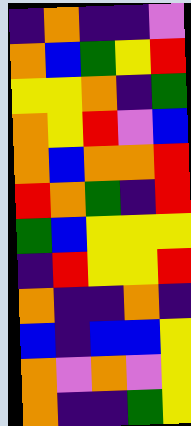[["indigo", "orange", "indigo", "indigo", "violet"], ["orange", "blue", "green", "yellow", "red"], ["yellow", "yellow", "orange", "indigo", "green"], ["orange", "yellow", "red", "violet", "blue"], ["orange", "blue", "orange", "orange", "red"], ["red", "orange", "green", "indigo", "red"], ["green", "blue", "yellow", "yellow", "yellow"], ["indigo", "red", "yellow", "yellow", "red"], ["orange", "indigo", "indigo", "orange", "indigo"], ["blue", "indigo", "blue", "blue", "yellow"], ["orange", "violet", "orange", "violet", "yellow"], ["orange", "indigo", "indigo", "green", "yellow"]]